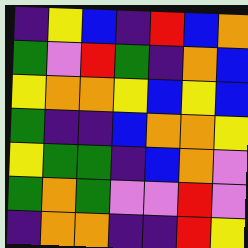[["indigo", "yellow", "blue", "indigo", "red", "blue", "orange"], ["green", "violet", "red", "green", "indigo", "orange", "blue"], ["yellow", "orange", "orange", "yellow", "blue", "yellow", "blue"], ["green", "indigo", "indigo", "blue", "orange", "orange", "yellow"], ["yellow", "green", "green", "indigo", "blue", "orange", "violet"], ["green", "orange", "green", "violet", "violet", "red", "violet"], ["indigo", "orange", "orange", "indigo", "indigo", "red", "yellow"]]